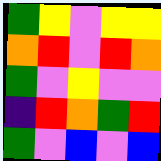[["green", "yellow", "violet", "yellow", "yellow"], ["orange", "red", "violet", "red", "orange"], ["green", "violet", "yellow", "violet", "violet"], ["indigo", "red", "orange", "green", "red"], ["green", "violet", "blue", "violet", "blue"]]